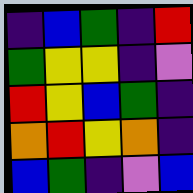[["indigo", "blue", "green", "indigo", "red"], ["green", "yellow", "yellow", "indigo", "violet"], ["red", "yellow", "blue", "green", "indigo"], ["orange", "red", "yellow", "orange", "indigo"], ["blue", "green", "indigo", "violet", "blue"]]